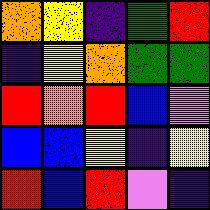[["orange", "yellow", "indigo", "green", "red"], ["indigo", "yellow", "orange", "green", "green"], ["red", "orange", "red", "blue", "violet"], ["blue", "blue", "yellow", "indigo", "yellow"], ["red", "blue", "red", "violet", "indigo"]]